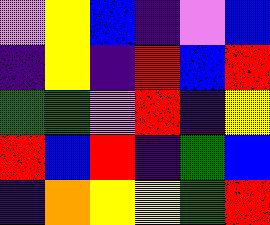[["violet", "yellow", "blue", "indigo", "violet", "blue"], ["indigo", "yellow", "indigo", "red", "blue", "red"], ["green", "green", "violet", "red", "indigo", "yellow"], ["red", "blue", "red", "indigo", "green", "blue"], ["indigo", "orange", "yellow", "yellow", "green", "red"]]